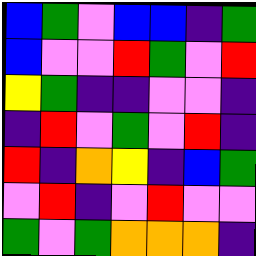[["blue", "green", "violet", "blue", "blue", "indigo", "green"], ["blue", "violet", "violet", "red", "green", "violet", "red"], ["yellow", "green", "indigo", "indigo", "violet", "violet", "indigo"], ["indigo", "red", "violet", "green", "violet", "red", "indigo"], ["red", "indigo", "orange", "yellow", "indigo", "blue", "green"], ["violet", "red", "indigo", "violet", "red", "violet", "violet"], ["green", "violet", "green", "orange", "orange", "orange", "indigo"]]